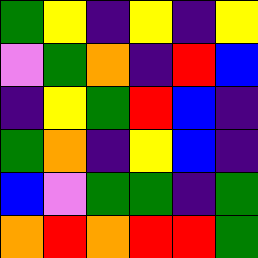[["green", "yellow", "indigo", "yellow", "indigo", "yellow"], ["violet", "green", "orange", "indigo", "red", "blue"], ["indigo", "yellow", "green", "red", "blue", "indigo"], ["green", "orange", "indigo", "yellow", "blue", "indigo"], ["blue", "violet", "green", "green", "indigo", "green"], ["orange", "red", "orange", "red", "red", "green"]]